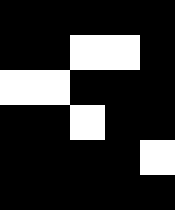[["black", "black", "black", "black", "black"], ["black", "black", "white", "white", "black"], ["white", "white", "black", "black", "black"], ["black", "black", "white", "black", "black"], ["black", "black", "black", "black", "white"], ["black", "black", "black", "black", "black"]]